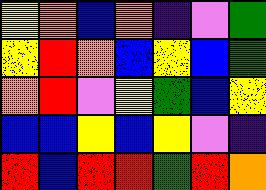[["yellow", "orange", "blue", "orange", "indigo", "violet", "green"], ["yellow", "red", "orange", "blue", "yellow", "blue", "green"], ["orange", "red", "violet", "yellow", "green", "blue", "yellow"], ["blue", "blue", "yellow", "blue", "yellow", "violet", "indigo"], ["red", "blue", "red", "red", "green", "red", "orange"]]